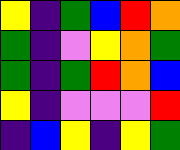[["yellow", "indigo", "green", "blue", "red", "orange"], ["green", "indigo", "violet", "yellow", "orange", "green"], ["green", "indigo", "green", "red", "orange", "blue"], ["yellow", "indigo", "violet", "violet", "violet", "red"], ["indigo", "blue", "yellow", "indigo", "yellow", "green"]]